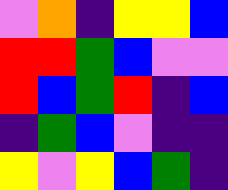[["violet", "orange", "indigo", "yellow", "yellow", "blue"], ["red", "red", "green", "blue", "violet", "violet"], ["red", "blue", "green", "red", "indigo", "blue"], ["indigo", "green", "blue", "violet", "indigo", "indigo"], ["yellow", "violet", "yellow", "blue", "green", "indigo"]]